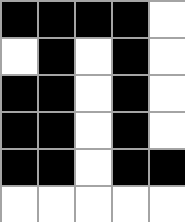[["black", "black", "black", "black", "white"], ["white", "black", "white", "black", "white"], ["black", "black", "white", "black", "white"], ["black", "black", "white", "black", "white"], ["black", "black", "white", "black", "black"], ["white", "white", "white", "white", "white"]]